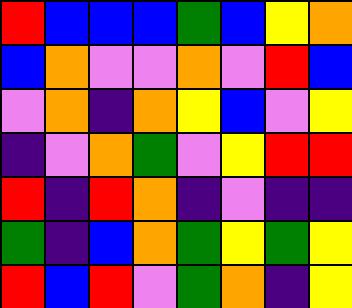[["red", "blue", "blue", "blue", "green", "blue", "yellow", "orange"], ["blue", "orange", "violet", "violet", "orange", "violet", "red", "blue"], ["violet", "orange", "indigo", "orange", "yellow", "blue", "violet", "yellow"], ["indigo", "violet", "orange", "green", "violet", "yellow", "red", "red"], ["red", "indigo", "red", "orange", "indigo", "violet", "indigo", "indigo"], ["green", "indigo", "blue", "orange", "green", "yellow", "green", "yellow"], ["red", "blue", "red", "violet", "green", "orange", "indigo", "yellow"]]